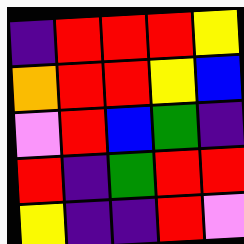[["indigo", "red", "red", "red", "yellow"], ["orange", "red", "red", "yellow", "blue"], ["violet", "red", "blue", "green", "indigo"], ["red", "indigo", "green", "red", "red"], ["yellow", "indigo", "indigo", "red", "violet"]]